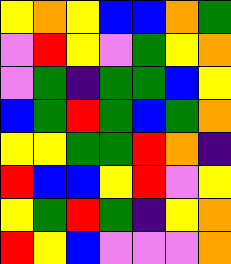[["yellow", "orange", "yellow", "blue", "blue", "orange", "green"], ["violet", "red", "yellow", "violet", "green", "yellow", "orange"], ["violet", "green", "indigo", "green", "green", "blue", "yellow"], ["blue", "green", "red", "green", "blue", "green", "orange"], ["yellow", "yellow", "green", "green", "red", "orange", "indigo"], ["red", "blue", "blue", "yellow", "red", "violet", "yellow"], ["yellow", "green", "red", "green", "indigo", "yellow", "orange"], ["red", "yellow", "blue", "violet", "violet", "violet", "orange"]]